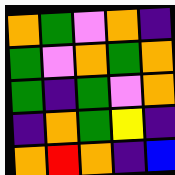[["orange", "green", "violet", "orange", "indigo"], ["green", "violet", "orange", "green", "orange"], ["green", "indigo", "green", "violet", "orange"], ["indigo", "orange", "green", "yellow", "indigo"], ["orange", "red", "orange", "indigo", "blue"]]